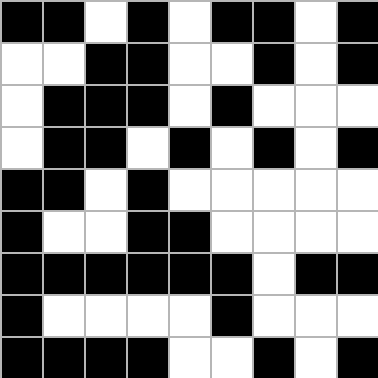[["black", "black", "white", "black", "white", "black", "black", "white", "black"], ["white", "white", "black", "black", "white", "white", "black", "white", "black"], ["white", "black", "black", "black", "white", "black", "white", "white", "white"], ["white", "black", "black", "white", "black", "white", "black", "white", "black"], ["black", "black", "white", "black", "white", "white", "white", "white", "white"], ["black", "white", "white", "black", "black", "white", "white", "white", "white"], ["black", "black", "black", "black", "black", "black", "white", "black", "black"], ["black", "white", "white", "white", "white", "black", "white", "white", "white"], ["black", "black", "black", "black", "white", "white", "black", "white", "black"]]